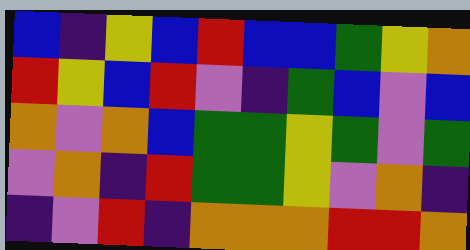[["blue", "indigo", "yellow", "blue", "red", "blue", "blue", "green", "yellow", "orange"], ["red", "yellow", "blue", "red", "violet", "indigo", "green", "blue", "violet", "blue"], ["orange", "violet", "orange", "blue", "green", "green", "yellow", "green", "violet", "green"], ["violet", "orange", "indigo", "red", "green", "green", "yellow", "violet", "orange", "indigo"], ["indigo", "violet", "red", "indigo", "orange", "orange", "orange", "red", "red", "orange"]]